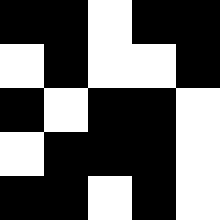[["black", "black", "white", "black", "black"], ["white", "black", "white", "white", "black"], ["black", "white", "black", "black", "white"], ["white", "black", "black", "black", "white"], ["black", "black", "white", "black", "white"]]